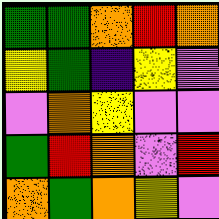[["green", "green", "orange", "red", "orange"], ["yellow", "green", "indigo", "yellow", "violet"], ["violet", "orange", "yellow", "violet", "violet"], ["green", "red", "orange", "violet", "red"], ["orange", "green", "orange", "yellow", "violet"]]